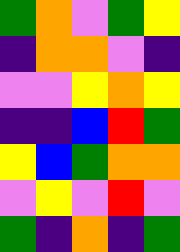[["green", "orange", "violet", "green", "yellow"], ["indigo", "orange", "orange", "violet", "indigo"], ["violet", "violet", "yellow", "orange", "yellow"], ["indigo", "indigo", "blue", "red", "green"], ["yellow", "blue", "green", "orange", "orange"], ["violet", "yellow", "violet", "red", "violet"], ["green", "indigo", "orange", "indigo", "green"]]